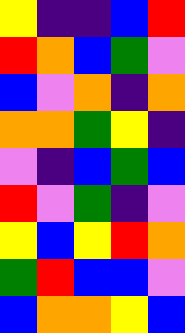[["yellow", "indigo", "indigo", "blue", "red"], ["red", "orange", "blue", "green", "violet"], ["blue", "violet", "orange", "indigo", "orange"], ["orange", "orange", "green", "yellow", "indigo"], ["violet", "indigo", "blue", "green", "blue"], ["red", "violet", "green", "indigo", "violet"], ["yellow", "blue", "yellow", "red", "orange"], ["green", "red", "blue", "blue", "violet"], ["blue", "orange", "orange", "yellow", "blue"]]